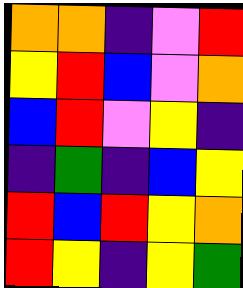[["orange", "orange", "indigo", "violet", "red"], ["yellow", "red", "blue", "violet", "orange"], ["blue", "red", "violet", "yellow", "indigo"], ["indigo", "green", "indigo", "blue", "yellow"], ["red", "blue", "red", "yellow", "orange"], ["red", "yellow", "indigo", "yellow", "green"]]